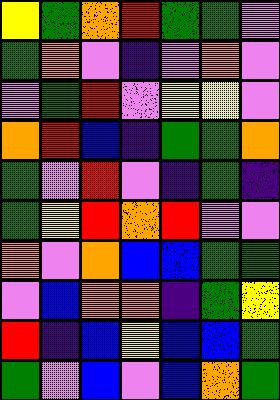[["yellow", "green", "orange", "red", "green", "green", "violet"], ["green", "orange", "violet", "indigo", "violet", "orange", "violet"], ["violet", "green", "red", "violet", "yellow", "yellow", "violet"], ["orange", "red", "blue", "indigo", "green", "green", "orange"], ["green", "violet", "red", "violet", "indigo", "green", "indigo"], ["green", "yellow", "red", "orange", "red", "violet", "violet"], ["orange", "violet", "orange", "blue", "blue", "green", "green"], ["violet", "blue", "orange", "orange", "indigo", "green", "yellow"], ["red", "indigo", "blue", "yellow", "blue", "blue", "green"], ["green", "violet", "blue", "violet", "blue", "orange", "green"]]